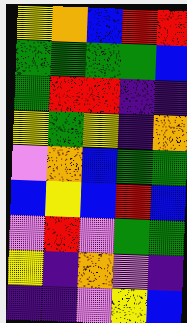[["yellow", "orange", "blue", "red", "red"], ["green", "green", "green", "green", "blue"], ["green", "red", "red", "indigo", "indigo"], ["yellow", "green", "yellow", "indigo", "orange"], ["violet", "orange", "blue", "green", "green"], ["blue", "yellow", "blue", "red", "blue"], ["violet", "red", "violet", "green", "green"], ["yellow", "indigo", "orange", "violet", "indigo"], ["indigo", "indigo", "violet", "yellow", "blue"]]